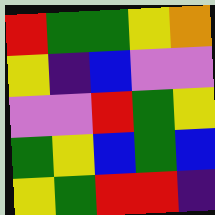[["red", "green", "green", "yellow", "orange"], ["yellow", "indigo", "blue", "violet", "violet"], ["violet", "violet", "red", "green", "yellow"], ["green", "yellow", "blue", "green", "blue"], ["yellow", "green", "red", "red", "indigo"]]